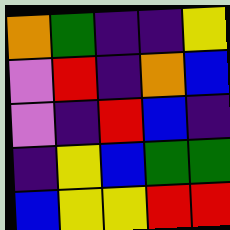[["orange", "green", "indigo", "indigo", "yellow"], ["violet", "red", "indigo", "orange", "blue"], ["violet", "indigo", "red", "blue", "indigo"], ["indigo", "yellow", "blue", "green", "green"], ["blue", "yellow", "yellow", "red", "red"]]